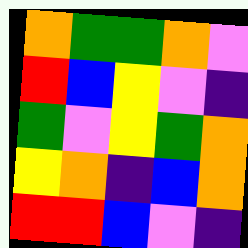[["orange", "green", "green", "orange", "violet"], ["red", "blue", "yellow", "violet", "indigo"], ["green", "violet", "yellow", "green", "orange"], ["yellow", "orange", "indigo", "blue", "orange"], ["red", "red", "blue", "violet", "indigo"]]